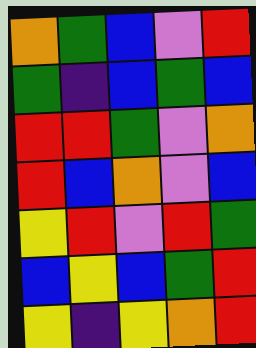[["orange", "green", "blue", "violet", "red"], ["green", "indigo", "blue", "green", "blue"], ["red", "red", "green", "violet", "orange"], ["red", "blue", "orange", "violet", "blue"], ["yellow", "red", "violet", "red", "green"], ["blue", "yellow", "blue", "green", "red"], ["yellow", "indigo", "yellow", "orange", "red"]]